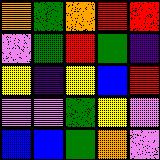[["orange", "green", "orange", "red", "red"], ["violet", "green", "red", "green", "indigo"], ["yellow", "indigo", "yellow", "blue", "red"], ["violet", "violet", "green", "yellow", "violet"], ["blue", "blue", "green", "orange", "violet"]]